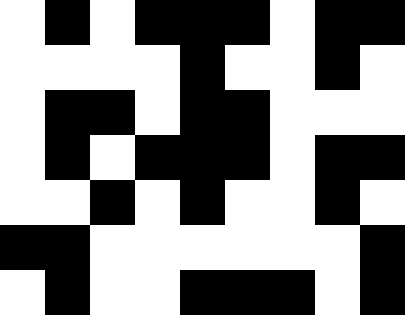[["white", "black", "white", "black", "black", "black", "white", "black", "black"], ["white", "white", "white", "white", "black", "white", "white", "black", "white"], ["white", "black", "black", "white", "black", "black", "white", "white", "white"], ["white", "black", "white", "black", "black", "black", "white", "black", "black"], ["white", "white", "black", "white", "black", "white", "white", "black", "white"], ["black", "black", "white", "white", "white", "white", "white", "white", "black"], ["white", "black", "white", "white", "black", "black", "black", "white", "black"]]